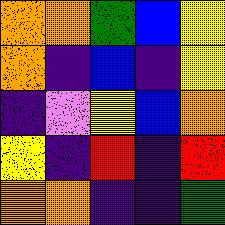[["orange", "orange", "green", "blue", "yellow"], ["orange", "indigo", "blue", "indigo", "yellow"], ["indigo", "violet", "yellow", "blue", "orange"], ["yellow", "indigo", "red", "indigo", "red"], ["orange", "orange", "indigo", "indigo", "green"]]